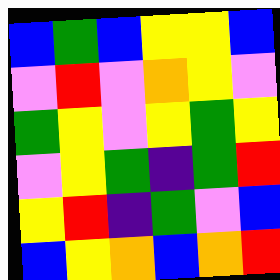[["blue", "green", "blue", "yellow", "yellow", "blue"], ["violet", "red", "violet", "orange", "yellow", "violet"], ["green", "yellow", "violet", "yellow", "green", "yellow"], ["violet", "yellow", "green", "indigo", "green", "red"], ["yellow", "red", "indigo", "green", "violet", "blue"], ["blue", "yellow", "orange", "blue", "orange", "red"]]